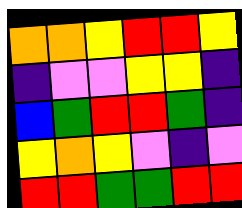[["orange", "orange", "yellow", "red", "red", "yellow"], ["indigo", "violet", "violet", "yellow", "yellow", "indigo"], ["blue", "green", "red", "red", "green", "indigo"], ["yellow", "orange", "yellow", "violet", "indigo", "violet"], ["red", "red", "green", "green", "red", "red"]]